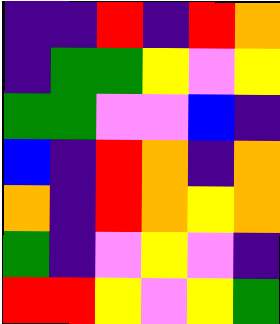[["indigo", "indigo", "red", "indigo", "red", "orange"], ["indigo", "green", "green", "yellow", "violet", "yellow"], ["green", "green", "violet", "violet", "blue", "indigo"], ["blue", "indigo", "red", "orange", "indigo", "orange"], ["orange", "indigo", "red", "orange", "yellow", "orange"], ["green", "indigo", "violet", "yellow", "violet", "indigo"], ["red", "red", "yellow", "violet", "yellow", "green"]]